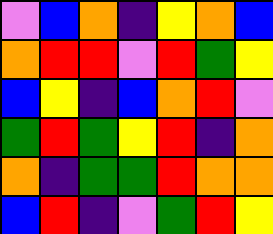[["violet", "blue", "orange", "indigo", "yellow", "orange", "blue"], ["orange", "red", "red", "violet", "red", "green", "yellow"], ["blue", "yellow", "indigo", "blue", "orange", "red", "violet"], ["green", "red", "green", "yellow", "red", "indigo", "orange"], ["orange", "indigo", "green", "green", "red", "orange", "orange"], ["blue", "red", "indigo", "violet", "green", "red", "yellow"]]